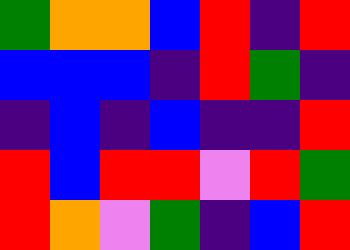[["green", "orange", "orange", "blue", "red", "indigo", "red"], ["blue", "blue", "blue", "indigo", "red", "green", "indigo"], ["indigo", "blue", "indigo", "blue", "indigo", "indigo", "red"], ["red", "blue", "red", "red", "violet", "red", "green"], ["red", "orange", "violet", "green", "indigo", "blue", "red"]]